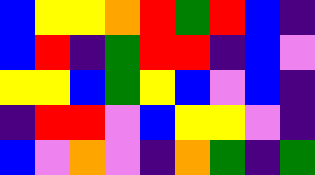[["blue", "yellow", "yellow", "orange", "red", "green", "red", "blue", "indigo"], ["blue", "red", "indigo", "green", "red", "red", "indigo", "blue", "violet"], ["yellow", "yellow", "blue", "green", "yellow", "blue", "violet", "blue", "indigo"], ["indigo", "red", "red", "violet", "blue", "yellow", "yellow", "violet", "indigo"], ["blue", "violet", "orange", "violet", "indigo", "orange", "green", "indigo", "green"]]